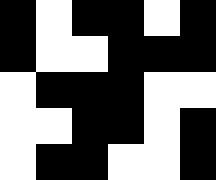[["black", "white", "black", "black", "white", "black"], ["black", "white", "white", "black", "black", "black"], ["white", "black", "black", "black", "white", "white"], ["white", "white", "black", "black", "white", "black"], ["white", "black", "black", "white", "white", "black"]]